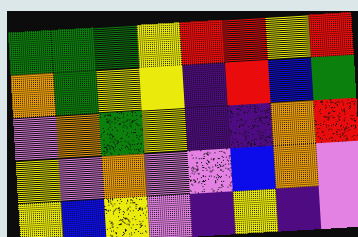[["green", "green", "green", "yellow", "red", "red", "yellow", "red"], ["orange", "green", "yellow", "yellow", "indigo", "red", "blue", "green"], ["violet", "orange", "green", "yellow", "indigo", "indigo", "orange", "red"], ["yellow", "violet", "orange", "violet", "violet", "blue", "orange", "violet"], ["yellow", "blue", "yellow", "violet", "indigo", "yellow", "indigo", "violet"]]